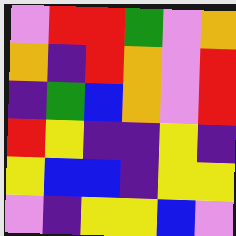[["violet", "red", "red", "green", "violet", "orange"], ["orange", "indigo", "red", "orange", "violet", "red"], ["indigo", "green", "blue", "orange", "violet", "red"], ["red", "yellow", "indigo", "indigo", "yellow", "indigo"], ["yellow", "blue", "blue", "indigo", "yellow", "yellow"], ["violet", "indigo", "yellow", "yellow", "blue", "violet"]]